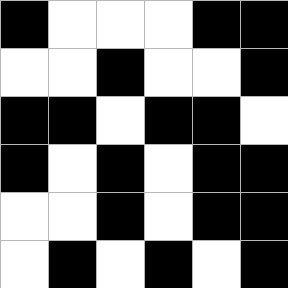[["black", "white", "white", "white", "black", "black"], ["white", "white", "black", "white", "white", "black"], ["black", "black", "white", "black", "black", "white"], ["black", "white", "black", "white", "black", "black"], ["white", "white", "black", "white", "black", "black"], ["white", "black", "white", "black", "white", "black"]]